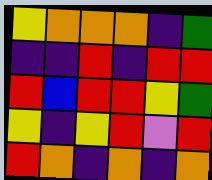[["yellow", "orange", "orange", "orange", "indigo", "green"], ["indigo", "indigo", "red", "indigo", "red", "red"], ["red", "blue", "red", "red", "yellow", "green"], ["yellow", "indigo", "yellow", "red", "violet", "red"], ["red", "orange", "indigo", "orange", "indigo", "orange"]]